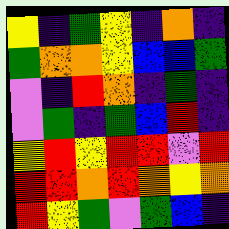[["yellow", "indigo", "green", "yellow", "indigo", "orange", "indigo"], ["green", "orange", "orange", "yellow", "blue", "blue", "green"], ["violet", "indigo", "red", "orange", "indigo", "green", "indigo"], ["violet", "green", "indigo", "green", "blue", "red", "indigo"], ["yellow", "red", "yellow", "red", "red", "violet", "red"], ["red", "red", "orange", "red", "orange", "yellow", "orange"], ["red", "yellow", "green", "violet", "green", "blue", "indigo"]]